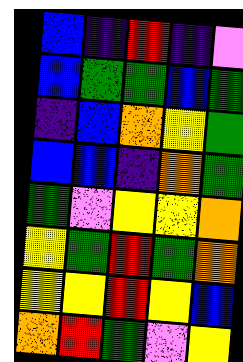[["blue", "indigo", "red", "indigo", "violet"], ["blue", "green", "green", "blue", "green"], ["indigo", "blue", "orange", "yellow", "green"], ["blue", "blue", "indigo", "orange", "green"], ["green", "violet", "yellow", "yellow", "orange"], ["yellow", "green", "red", "green", "orange"], ["yellow", "yellow", "red", "yellow", "blue"], ["orange", "red", "green", "violet", "yellow"]]